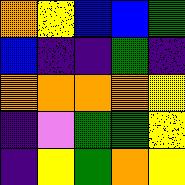[["orange", "yellow", "blue", "blue", "green"], ["blue", "indigo", "indigo", "green", "indigo"], ["orange", "orange", "orange", "orange", "yellow"], ["indigo", "violet", "green", "green", "yellow"], ["indigo", "yellow", "green", "orange", "yellow"]]